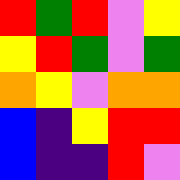[["red", "green", "red", "violet", "yellow"], ["yellow", "red", "green", "violet", "green"], ["orange", "yellow", "violet", "orange", "orange"], ["blue", "indigo", "yellow", "red", "red"], ["blue", "indigo", "indigo", "red", "violet"]]